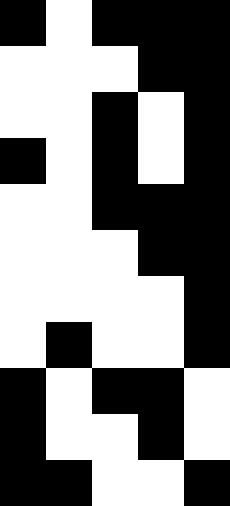[["black", "white", "black", "black", "black"], ["white", "white", "white", "black", "black"], ["white", "white", "black", "white", "black"], ["black", "white", "black", "white", "black"], ["white", "white", "black", "black", "black"], ["white", "white", "white", "black", "black"], ["white", "white", "white", "white", "black"], ["white", "black", "white", "white", "black"], ["black", "white", "black", "black", "white"], ["black", "white", "white", "black", "white"], ["black", "black", "white", "white", "black"]]